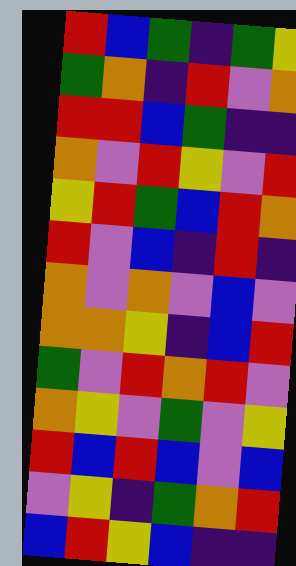[["red", "blue", "green", "indigo", "green", "yellow"], ["green", "orange", "indigo", "red", "violet", "orange"], ["red", "red", "blue", "green", "indigo", "indigo"], ["orange", "violet", "red", "yellow", "violet", "red"], ["yellow", "red", "green", "blue", "red", "orange"], ["red", "violet", "blue", "indigo", "red", "indigo"], ["orange", "violet", "orange", "violet", "blue", "violet"], ["orange", "orange", "yellow", "indigo", "blue", "red"], ["green", "violet", "red", "orange", "red", "violet"], ["orange", "yellow", "violet", "green", "violet", "yellow"], ["red", "blue", "red", "blue", "violet", "blue"], ["violet", "yellow", "indigo", "green", "orange", "red"], ["blue", "red", "yellow", "blue", "indigo", "indigo"]]